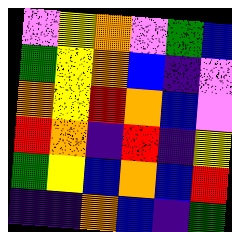[["violet", "yellow", "orange", "violet", "green", "blue"], ["green", "yellow", "orange", "blue", "indigo", "violet"], ["orange", "yellow", "red", "orange", "blue", "violet"], ["red", "orange", "indigo", "red", "indigo", "yellow"], ["green", "yellow", "blue", "orange", "blue", "red"], ["indigo", "indigo", "orange", "blue", "indigo", "green"]]